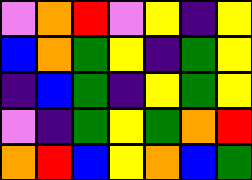[["violet", "orange", "red", "violet", "yellow", "indigo", "yellow"], ["blue", "orange", "green", "yellow", "indigo", "green", "yellow"], ["indigo", "blue", "green", "indigo", "yellow", "green", "yellow"], ["violet", "indigo", "green", "yellow", "green", "orange", "red"], ["orange", "red", "blue", "yellow", "orange", "blue", "green"]]